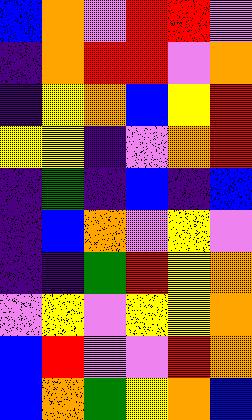[["blue", "orange", "violet", "red", "red", "violet"], ["indigo", "orange", "red", "red", "violet", "orange"], ["indigo", "yellow", "orange", "blue", "yellow", "red"], ["yellow", "yellow", "indigo", "violet", "orange", "red"], ["indigo", "green", "indigo", "blue", "indigo", "blue"], ["indigo", "blue", "orange", "violet", "yellow", "violet"], ["indigo", "indigo", "green", "red", "yellow", "orange"], ["violet", "yellow", "violet", "yellow", "yellow", "orange"], ["blue", "red", "violet", "violet", "red", "orange"], ["blue", "orange", "green", "yellow", "orange", "blue"]]